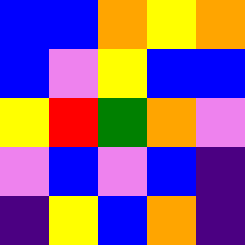[["blue", "blue", "orange", "yellow", "orange"], ["blue", "violet", "yellow", "blue", "blue"], ["yellow", "red", "green", "orange", "violet"], ["violet", "blue", "violet", "blue", "indigo"], ["indigo", "yellow", "blue", "orange", "indigo"]]